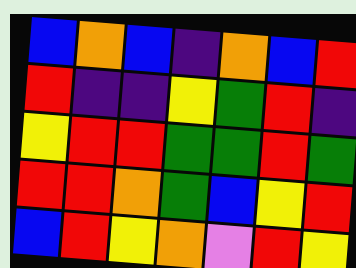[["blue", "orange", "blue", "indigo", "orange", "blue", "red"], ["red", "indigo", "indigo", "yellow", "green", "red", "indigo"], ["yellow", "red", "red", "green", "green", "red", "green"], ["red", "red", "orange", "green", "blue", "yellow", "red"], ["blue", "red", "yellow", "orange", "violet", "red", "yellow"]]